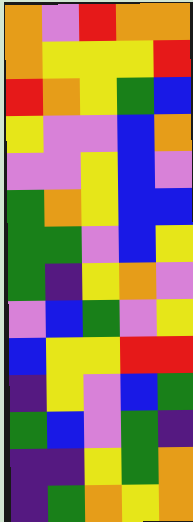[["orange", "violet", "red", "orange", "orange"], ["orange", "yellow", "yellow", "yellow", "red"], ["red", "orange", "yellow", "green", "blue"], ["yellow", "violet", "violet", "blue", "orange"], ["violet", "violet", "yellow", "blue", "violet"], ["green", "orange", "yellow", "blue", "blue"], ["green", "green", "violet", "blue", "yellow"], ["green", "indigo", "yellow", "orange", "violet"], ["violet", "blue", "green", "violet", "yellow"], ["blue", "yellow", "yellow", "red", "red"], ["indigo", "yellow", "violet", "blue", "green"], ["green", "blue", "violet", "green", "indigo"], ["indigo", "indigo", "yellow", "green", "orange"], ["indigo", "green", "orange", "yellow", "orange"]]